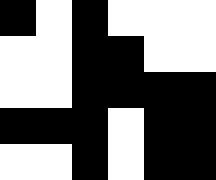[["black", "white", "black", "white", "white", "white"], ["white", "white", "black", "black", "white", "white"], ["white", "white", "black", "black", "black", "black"], ["black", "black", "black", "white", "black", "black"], ["white", "white", "black", "white", "black", "black"]]